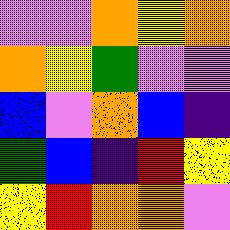[["violet", "violet", "orange", "yellow", "orange"], ["orange", "yellow", "green", "violet", "violet"], ["blue", "violet", "orange", "blue", "indigo"], ["green", "blue", "indigo", "red", "yellow"], ["yellow", "red", "orange", "orange", "violet"]]